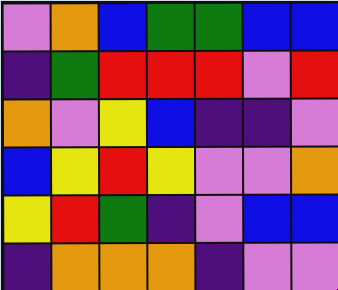[["violet", "orange", "blue", "green", "green", "blue", "blue"], ["indigo", "green", "red", "red", "red", "violet", "red"], ["orange", "violet", "yellow", "blue", "indigo", "indigo", "violet"], ["blue", "yellow", "red", "yellow", "violet", "violet", "orange"], ["yellow", "red", "green", "indigo", "violet", "blue", "blue"], ["indigo", "orange", "orange", "orange", "indigo", "violet", "violet"]]